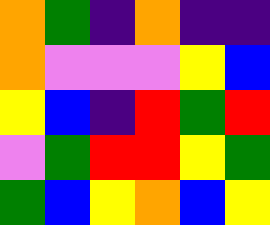[["orange", "green", "indigo", "orange", "indigo", "indigo"], ["orange", "violet", "violet", "violet", "yellow", "blue"], ["yellow", "blue", "indigo", "red", "green", "red"], ["violet", "green", "red", "red", "yellow", "green"], ["green", "blue", "yellow", "orange", "blue", "yellow"]]